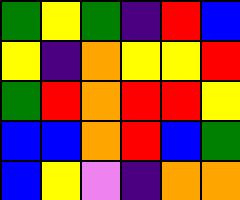[["green", "yellow", "green", "indigo", "red", "blue"], ["yellow", "indigo", "orange", "yellow", "yellow", "red"], ["green", "red", "orange", "red", "red", "yellow"], ["blue", "blue", "orange", "red", "blue", "green"], ["blue", "yellow", "violet", "indigo", "orange", "orange"]]